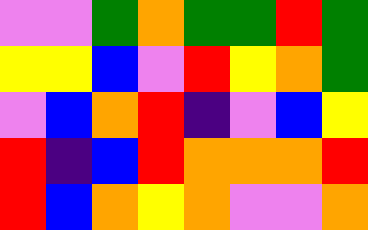[["violet", "violet", "green", "orange", "green", "green", "red", "green"], ["yellow", "yellow", "blue", "violet", "red", "yellow", "orange", "green"], ["violet", "blue", "orange", "red", "indigo", "violet", "blue", "yellow"], ["red", "indigo", "blue", "red", "orange", "orange", "orange", "red"], ["red", "blue", "orange", "yellow", "orange", "violet", "violet", "orange"]]